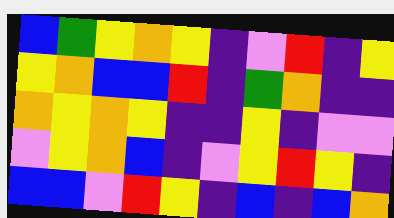[["blue", "green", "yellow", "orange", "yellow", "indigo", "violet", "red", "indigo", "yellow"], ["yellow", "orange", "blue", "blue", "red", "indigo", "green", "orange", "indigo", "indigo"], ["orange", "yellow", "orange", "yellow", "indigo", "indigo", "yellow", "indigo", "violet", "violet"], ["violet", "yellow", "orange", "blue", "indigo", "violet", "yellow", "red", "yellow", "indigo"], ["blue", "blue", "violet", "red", "yellow", "indigo", "blue", "indigo", "blue", "orange"]]